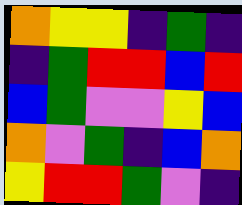[["orange", "yellow", "yellow", "indigo", "green", "indigo"], ["indigo", "green", "red", "red", "blue", "red"], ["blue", "green", "violet", "violet", "yellow", "blue"], ["orange", "violet", "green", "indigo", "blue", "orange"], ["yellow", "red", "red", "green", "violet", "indigo"]]